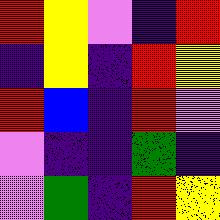[["red", "yellow", "violet", "indigo", "red"], ["indigo", "yellow", "indigo", "red", "yellow"], ["red", "blue", "indigo", "red", "violet"], ["violet", "indigo", "indigo", "green", "indigo"], ["violet", "green", "indigo", "red", "yellow"]]